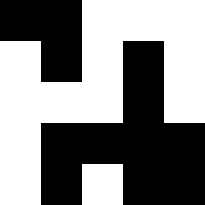[["black", "black", "white", "white", "white"], ["white", "black", "white", "black", "white"], ["white", "white", "white", "black", "white"], ["white", "black", "black", "black", "black"], ["white", "black", "white", "black", "black"]]